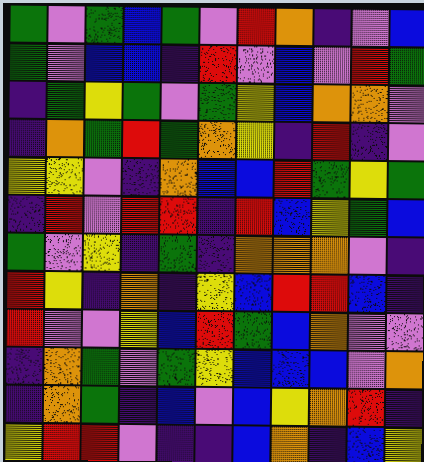[["green", "violet", "green", "blue", "green", "violet", "red", "orange", "indigo", "violet", "blue"], ["green", "violet", "blue", "blue", "indigo", "red", "violet", "blue", "violet", "red", "green"], ["indigo", "green", "yellow", "green", "violet", "green", "yellow", "blue", "orange", "orange", "violet"], ["indigo", "orange", "green", "red", "green", "orange", "yellow", "indigo", "red", "indigo", "violet"], ["yellow", "yellow", "violet", "indigo", "orange", "blue", "blue", "red", "green", "yellow", "green"], ["indigo", "red", "violet", "red", "red", "indigo", "red", "blue", "yellow", "green", "blue"], ["green", "violet", "yellow", "indigo", "green", "indigo", "orange", "orange", "orange", "violet", "indigo"], ["red", "yellow", "indigo", "orange", "indigo", "yellow", "blue", "red", "red", "blue", "indigo"], ["red", "violet", "violet", "yellow", "blue", "red", "green", "blue", "orange", "violet", "violet"], ["indigo", "orange", "green", "violet", "green", "yellow", "blue", "blue", "blue", "violet", "orange"], ["indigo", "orange", "green", "indigo", "blue", "violet", "blue", "yellow", "orange", "red", "indigo"], ["yellow", "red", "red", "violet", "indigo", "indigo", "blue", "orange", "indigo", "blue", "yellow"]]